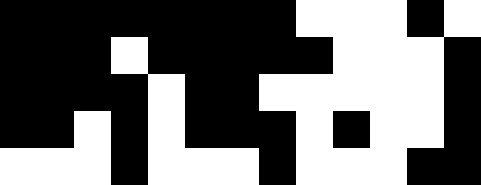[["black", "black", "black", "black", "black", "black", "black", "black", "white", "white", "white", "black", "white"], ["black", "black", "black", "white", "black", "black", "black", "black", "black", "white", "white", "white", "black"], ["black", "black", "black", "black", "white", "black", "black", "white", "white", "white", "white", "white", "black"], ["black", "black", "white", "black", "white", "black", "black", "black", "white", "black", "white", "white", "black"], ["white", "white", "white", "black", "white", "white", "white", "black", "white", "white", "white", "black", "black"]]